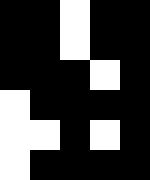[["black", "black", "white", "black", "black"], ["black", "black", "white", "black", "black"], ["black", "black", "black", "white", "black"], ["white", "black", "black", "black", "black"], ["white", "white", "black", "white", "black"], ["white", "black", "black", "black", "black"]]